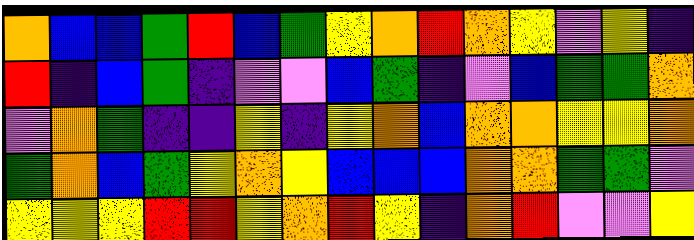[["orange", "blue", "blue", "green", "red", "blue", "green", "yellow", "orange", "red", "orange", "yellow", "violet", "yellow", "indigo"], ["red", "indigo", "blue", "green", "indigo", "violet", "violet", "blue", "green", "indigo", "violet", "blue", "green", "green", "orange"], ["violet", "orange", "green", "indigo", "indigo", "yellow", "indigo", "yellow", "orange", "blue", "orange", "orange", "yellow", "yellow", "orange"], ["green", "orange", "blue", "green", "yellow", "orange", "yellow", "blue", "blue", "blue", "orange", "orange", "green", "green", "violet"], ["yellow", "yellow", "yellow", "red", "red", "yellow", "orange", "red", "yellow", "indigo", "orange", "red", "violet", "violet", "yellow"]]